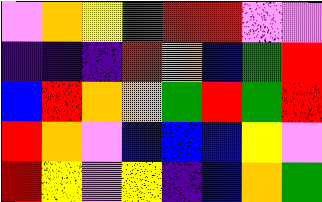[["violet", "orange", "yellow", "green", "red", "red", "violet", "violet"], ["indigo", "indigo", "indigo", "red", "orange", "blue", "green", "red"], ["blue", "red", "orange", "orange", "green", "red", "green", "red"], ["red", "orange", "violet", "blue", "blue", "blue", "yellow", "violet"], ["red", "yellow", "violet", "yellow", "indigo", "blue", "orange", "green"]]